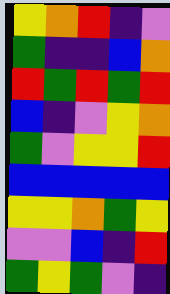[["yellow", "orange", "red", "indigo", "violet"], ["green", "indigo", "indigo", "blue", "orange"], ["red", "green", "red", "green", "red"], ["blue", "indigo", "violet", "yellow", "orange"], ["green", "violet", "yellow", "yellow", "red"], ["blue", "blue", "blue", "blue", "blue"], ["yellow", "yellow", "orange", "green", "yellow"], ["violet", "violet", "blue", "indigo", "red"], ["green", "yellow", "green", "violet", "indigo"]]